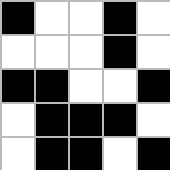[["black", "white", "white", "black", "white"], ["white", "white", "white", "black", "white"], ["black", "black", "white", "white", "black"], ["white", "black", "black", "black", "white"], ["white", "black", "black", "white", "black"]]